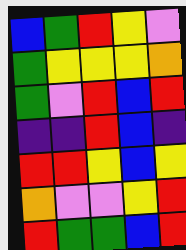[["blue", "green", "red", "yellow", "violet"], ["green", "yellow", "yellow", "yellow", "orange"], ["green", "violet", "red", "blue", "red"], ["indigo", "indigo", "red", "blue", "indigo"], ["red", "red", "yellow", "blue", "yellow"], ["orange", "violet", "violet", "yellow", "red"], ["red", "green", "green", "blue", "red"]]